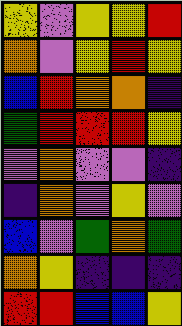[["yellow", "violet", "yellow", "yellow", "red"], ["orange", "violet", "yellow", "red", "yellow"], ["blue", "red", "orange", "orange", "indigo"], ["green", "red", "red", "red", "yellow"], ["violet", "orange", "violet", "violet", "indigo"], ["indigo", "orange", "violet", "yellow", "violet"], ["blue", "violet", "green", "orange", "green"], ["orange", "yellow", "indigo", "indigo", "indigo"], ["red", "red", "blue", "blue", "yellow"]]